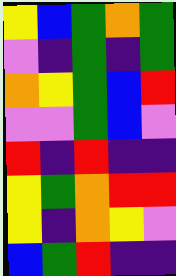[["yellow", "blue", "green", "orange", "green"], ["violet", "indigo", "green", "indigo", "green"], ["orange", "yellow", "green", "blue", "red"], ["violet", "violet", "green", "blue", "violet"], ["red", "indigo", "red", "indigo", "indigo"], ["yellow", "green", "orange", "red", "red"], ["yellow", "indigo", "orange", "yellow", "violet"], ["blue", "green", "red", "indigo", "indigo"]]